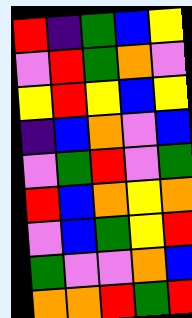[["red", "indigo", "green", "blue", "yellow"], ["violet", "red", "green", "orange", "violet"], ["yellow", "red", "yellow", "blue", "yellow"], ["indigo", "blue", "orange", "violet", "blue"], ["violet", "green", "red", "violet", "green"], ["red", "blue", "orange", "yellow", "orange"], ["violet", "blue", "green", "yellow", "red"], ["green", "violet", "violet", "orange", "blue"], ["orange", "orange", "red", "green", "red"]]